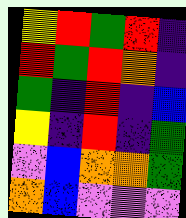[["yellow", "red", "green", "red", "indigo"], ["red", "green", "red", "orange", "indigo"], ["green", "indigo", "red", "indigo", "blue"], ["yellow", "indigo", "red", "indigo", "green"], ["violet", "blue", "orange", "orange", "green"], ["orange", "blue", "violet", "violet", "violet"]]